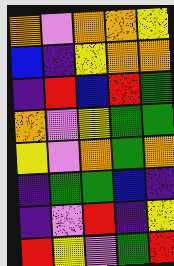[["orange", "violet", "orange", "orange", "yellow"], ["blue", "indigo", "yellow", "orange", "orange"], ["indigo", "red", "blue", "red", "green"], ["orange", "violet", "yellow", "green", "green"], ["yellow", "violet", "orange", "green", "orange"], ["indigo", "green", "green", "blue", "indigo"], ["indigo", "violet", "red", "indigo", "yellow"], ["red", "yellow", "violet", "green", "red"]]